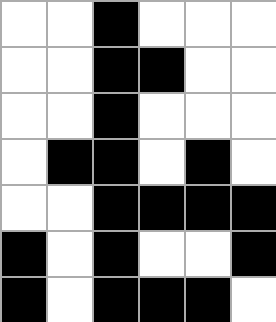[["white", "white", "black", "white", "white", "white"], ["white", "white", "black", "black", "white", "white"], ["white", "white", "black", "white", "white", "white"], ["white", "black", "black", "white", "black", "white"], ["white", "white", "black", "black", "black", "black"], ["black", "white", "black", "white", "white", "black"], ["black", "white", "black", "black", "black", "white"]]